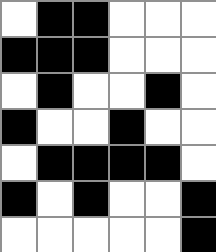[["white", "black", "black", "white", "white", "white"], ["black", "black", "black", "white", "white", "white"], ["white", "black", "white", "white", "black", "white"], ["black", "white", "white", "black", "white", "white"], ["white", "black", "black", "black", "black", "white"], ["black", "white", "black", "white", "white", "black"], ["white", "white", "white", "white", "white", "black"]]